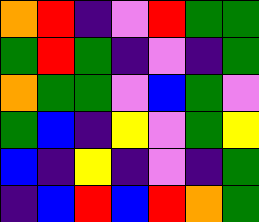[["orange", "red", "indigo", "violet", "red", "green", "green"], ["green", "red", "green", "indigo", "violet", "indigo", "green"], ["orange", "green", "green", "violet", "blue", "green", "violet"], ["green", "blue", "indigo", "yellow", "violet", "green", "yellow"], ["blue", "indigo", "yellow", "indigo", "violet", "indigo", "green"], ["indigo", "blue", "red", "blue", "red", "orange", "green"]]